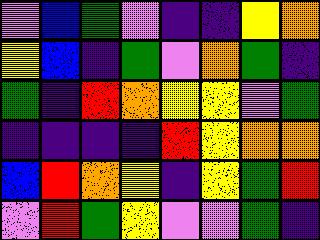[["violet", "blue", "green", "violet", "indigo", "indigo", "yellow", "orange"], ["yellow", "blue", "indigo", "green", "violet", "orange", "green", "indigo"], ["green", "indigo", "red", "orange", "yellow", "yellow", "violet", "green"], ["indigo", "indigo", "indigo", "indigo", "red", "yellow", "orange", "orange"], ["blue", "red", "orange", "yellow", "indigo", "yellow", "green", "red"], ["violet", "red", "green", "yellow", "violet", "violet", "green", "indigo"]]